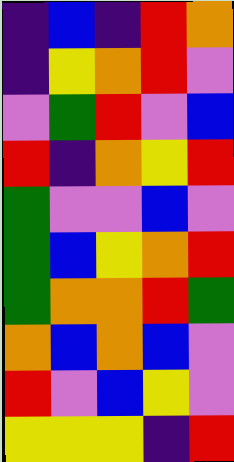[["indigo", "blue", "indigo", "red", "orange"], ["indigo", "yellow", "orange", "red", "violet"], ["violet", "green", "red", "violet", "blue"], ["red", "indigo", "orange", "yellow", "red"], ["green", "violet", "violet", "blue", "violet"], ["green", "blue", "yellow", "orange", "red"], ["green", "orange", "orange", "red", "green"], ["orange", "blue", "orange", "blue", "violet"], ["red", "violet", "blue", "yellow", "violet"], ["yellow", "yellow", "yellow", "indigo", "red"]]